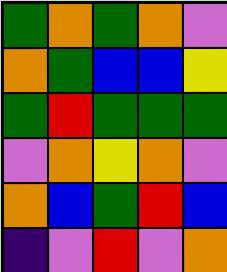[["green", "orange", "green", "orange", "violet"], ["orange", "green", "blue", "blue", "yellow"], ["green", "red", "green", "green", "green"], ["violet", "orange", "yellow", "orange", "violet"], ["orange", "blue", "green", "red", "blue"], ["indigo", "violet", "red", "violet", "orange"]]